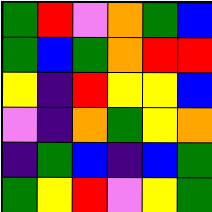[["green", "red", "violet", "orange", "green", "blue"], ["green", "blue", "green", "orange", "red", "red"], ["yellow", "indigo", "red", "yellow", "yellow", "blue"], ["violet", "indigo", "orange", "green", "yellow", "orange"], ["indigo", "green", "blue", "indigo", "blue", "green"], ["green", "yellow", "red", "violet", "yellow", "green"]]